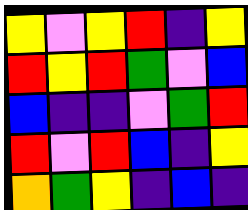[["yellow", "violet", "yellow", "red", "indigo", "yellow"], ["red", "yellow", "red", "green", "violet", "blue"], ["blue", "indigo", "indigo", "violet", "green", "red"], ["red", "violet", "red", "blue", "indigo", "yellow"], ["orange", "green", "yellow", "indigo", "blue", "indigo"]]